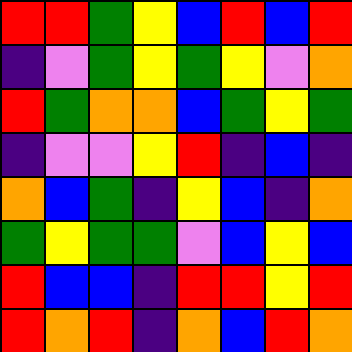[["red", "red", "green", "yellow", "blue", "red", "blue", "red"], ["indigo", "violet", "green", "yellow", "green", "yellow", "violet", "orange"], ["red", "green", "orange", "orange", "blue", "green", "yellow", "green"], ["indigo", "violet", "violet", "yellow", "red", "indigo", "blue", "indigo"], ["orange", "blue", "green", "indigo", "yellow", "blue", "indigo", "orange"], ["green", "yellow", "green", "green", "violet", "blue", "yellow", "blue"], ["red", "blue", "blue", "indigo", "red", "red", "yellow", "red"], ["red", "orange", "red", "indigo", "orange", "blue", "red", "orange"]]